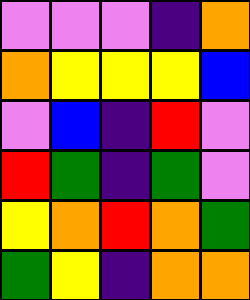[["violet", "violet", "violet", "indigo", "orange"], ["orange", "yellow", "yellow", "yellow", "blue"], ["violet", "blue", "indigo", "red", "violet"], ["red", "green", "indigo", "green", "violet"], ["yellow", "orange", "red", "orange", "green"], ["green", "yellow", "indigo", "orange", "orange"]]